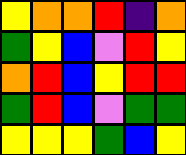[["yellow", "orange", "orange", "red", "indigo", "orange"], ["green", "yellow", "blue", "violet", "red", "yellow"], ["orange", "red", "blue", "yellow", "red", "red"], ["green", "red", "blue", "violet", "green", "green"], ["yellow", "yellow", "yellow", "green", "blue", "yellow"]]